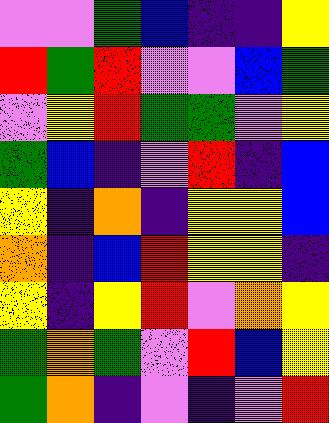[["violet", "violet", "green", "blue", "indigo", "indigo", "yellow"], ["red", "green", "red", "violet", "violet", "blue", "green"], ["violet", "yellow", "red", "green", "green", "violet", "yellow"], ["green", "blue", "indigo", "violet", "red", "indigo", "blue"], ["yellow", "indigo", "orange", "indigo", "yellow", "yellow", "blue"], ["orange", "indigo", "blue", "red", "yellow", "yellow", "indigo"], ["yellow", "indigo", "yellow", "red", "violet", "orange", "yellow"], ["green", "orange", "green", "violet", "red", "blue", "yellow"], ["green", "orange", "indigo", "violet", "indigo", "violet", "red"]]